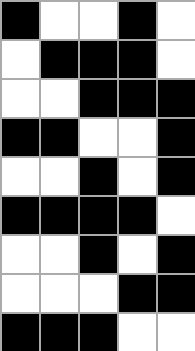[["black", "white", "white", "black", "white"], ["white", "black", "black", "black", "white"], ["white", "white", "black", "black", "black"], ["black", "black", "white", "white", "black"], ["white", "white", "black", "white", "black"], ["black", "black", "black", "black", "white"], ["white", "white", "black", "white", "black"], ["white", "white", "white", "black", "black"], ["black", "black", "black", "white", "white"]]